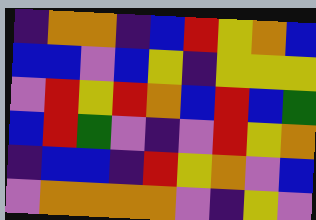[["indigo", "orange", "orange", "indigo", "blue", "red", "yellow", "orange", "blue"], ["blue", "blue", "violet", "blue", "yellow", "indigo", "yellow", "yellow", "yellow"], ["violet", "red", "yellow", "red", "orange", "blue", "red", "blue", "green"], ["blue", "red", "green", "violet", "indigo", "violet", "red", "yellow", "orange"], ["indigo", "blue", "blue", "indigo", "red", "yellow", "orange", "violet", "blue"], ["violet", "orange", "orange", "orange", "orange", "violet", "indigo", "yellow", "violet"]]